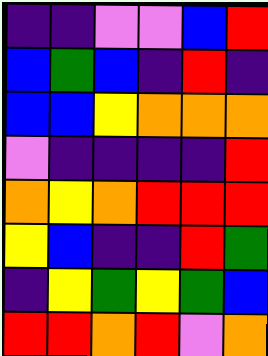[["indigo", "indigo", "violet", "violet", "blue", "red"], ["blue", "green", "blue", "indigo", "red", "indigo"], ["blue", "blue", "yellow", "orange", "orange", "orange"], ["violet", "indigo", "indigo", "indigo", "indigo", "red"], ["orange", "yellow", "orange", "red", "red", "red"], ["yellow", "blue", "indigo", "indigo", "red", "green"], ["indigo", "yellow", "green", "yellow", "green", "blue"], ["red", "red", "orange", "red", "violet", "orange"]]